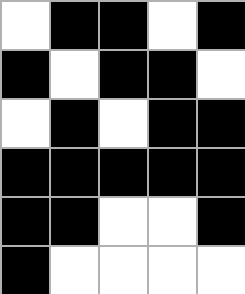[["white", "black", "black", "white", "black"], ["black", "white", "black", "black", "white"], ["white", "black", "white", "black", "black"], ["black", "black", "black", "black", "black"], ["black", "black", "white", "white", "black"], ["black", "white", "white", "white", "white"]]